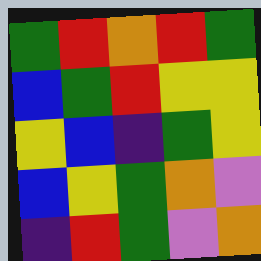[["green", "red", "orange", "red", "green"], ["blue", "green", "red", "yellow", "yellow"], ["yellow", "blue", "indigo", "green", "yellow"], ["blue", "yellow", "green", "orange", "violet"], ["indigo", "red", "green", "violet", "orange"]]